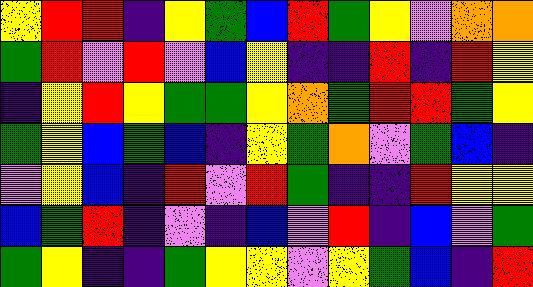[["yellow", "red", "red", "indigo", "yellow", "green", "blue", "red", "green", "yellow", "violet", "orange", "orange"], ["green", "red", "violet", "red", "violet", "blue", "yellow", "indigo", "indigo", "red", "indigo", "red", "yellow"], ["indigo", "yellow", "red", "yellow", "green", "green", "yellow", "orange", "green", "red", "red", "green", "yellow"], ["green", "yellow", "blue", "green", "blue", "indigo", "yellow", "green", "orange", "violet", "green", "blue", "indigo"], ["violet", "yellow", "blue", "indigo", "red", "violet", "red", "green", "indigo", "indigo", "red", "yellow", "yellow"], ["blue", "green", "red", "indigo", "violet", "indigo", "blue", "violet", "red", "indigo", "blue", "violet", "green"], ["green", "yellow", "indigo", "indigo", "green", "yellow", "yellow", "violet", "yellow", "green", "blue", "indigo", "red"]]